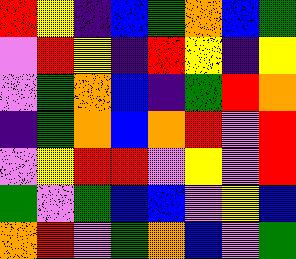[["red", "yellow", "indigo", "blue", "green", "orange", "blue", "green"], ["violet", "red", "yellow", "indigo", "red", "yellow", "indigo", "yellow"], ["violet", "green", "orange", "blue", "indigo", "green", "red", "orange"], ["indigo", "green", "orange", "blue", "orange", "red", "violet", "red"], ["violet", "yellow", "red", "red", "violet", "yellow", "violet", "red"], ["green", "violet", "green", "blue", "blue", "violet", "yellow", "blue"], ["orange", "red", "violet", "green", "orange", "blue", "violet", "green"]]